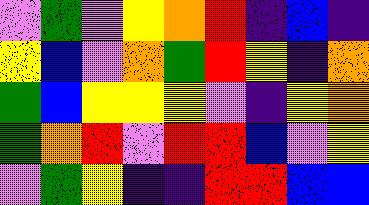[["violet", "green", "violet", "yellow", "orange", "red", "indigo", "blue", "indigo"], ["yellow", "blue", "violet", "orange", "green", "red", "yellow", "indigo", "orange"], ["green", "blue", "yellow", "yellow", "yellow", "violet", "indigo", "yellow", "orange"], ["green", "orange", "red", "violet", "red", "red", "blue", "violet", "yellow"], ["violet", "green", "yellow", "indigo", "indigo", "red", "red", "blue", "blue"]]